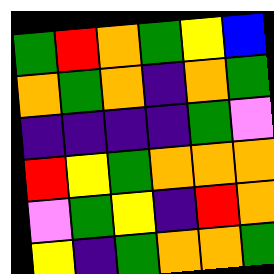[["green", "red", "orange", "green", "yellow", "blue"], ["orange", "green", "orange", "indigo", "orange", "green"], ["indigo", "indigo", "indigo", "indigo", "green", "violet"], ["red", "yellow", "green", "orange", "orange", "orange"], ["violet", "green", "yellow", "indigo", "red", "orange"], ["yellow", "indigo", "green", "orange", "orange", "green"]]